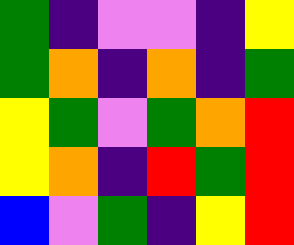[["green", "indigo", "violet", "violet", "indigo", "yellow"], ["green", "orange", "indigo", "orange", "indigo", "green"], ["yellow", "green", "violet", "green", "orange", "red"], ["yellow", "orange", "indigo", "red", "green", "red"], ["blue", "violet", "green", "indigo", "yellow", "red"]]